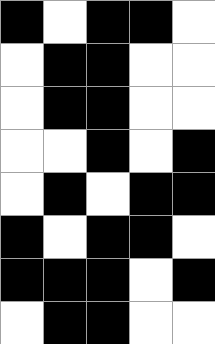[["black", "white", "black", "black", "white"], ["white", "black", "black", "white", "white"], ["white", "black", "black", "white", "white"], ["white", "white", "black", "white", "black"], ["white", "black", "white", "black", "black"], ["black", "white", "black", "black", "white"], ["black", "black", "black", "white", "black"], ["white", "black", "black", "white", "white"]]